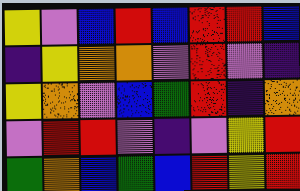[["yellow", "violet", "blue", "red", "blue", "red", "red", "blue"], ["indigo", "yellow", "orange", "orange", "violet", "red", "violet", "indigo"], ["yellow", "orange", "violet", "blue", "green", "red", "indigo", "orange"], ["violet", "red", "red", "violet", "indigo", "violet", "yellow", "red"], ["green", "orange", "blue", "green", "blue", "red", "yellow", "red"]]